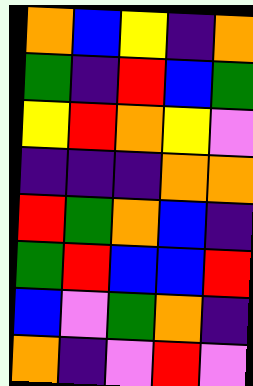[["orange", "blue", "yellow", "indigo", "orange"], ["green", "indigo", "red", "blue", "green"], ["yellow", "red", "orange", "yellow", "violet"], ["indigo", "indigo", "indigo", "orange", "orange"], ["red", "green", "orange", "blue", "indigo"], ["green", "red", "blue", "blue", "red"], ["blue", "violet", "green", "orange", "indigo"], ["orange", "indigo", "violet", "red", "violet"]]